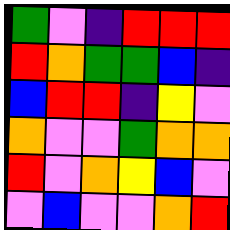[["green", "violet", "indigo", "red", "red", "red"], ["red", "orange", "green", "green", "blue", "indigo"], ["blue", "red", "red", "indigo", "yellow", "violet"], ["orange", "violet", "violet", "green", "orange", "orange"], ["red", "violet", "orange", "yellow", "blue", "violet"], ["violet", "blue", "violet", "violet", "orange", "red"]]